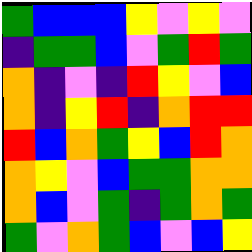[["green", "blue", "blue", "blue", "yellow", "violet", "yellow", "violet"], ["indigo", "green", "green", "blue", "violet", "green", "red", "green"], ["orange", "indigo", "violet", "indigo", "red", "yellow", "violet", "blue"], ["orange", "indigo", "yellow", "red", "indigo", "orange", "red", "red"], ["red", "blue", "orange", "green", "yellow", "blue", "red", "orange"], ["orange", "yellow", "violet", "blue", "green", "green", "orange", "orange"], ["orange", "blue", "violet", "green", "indigo", "green", "orange", "green"], ["green", "violet", "orange", "green", "blue", "violet", "blue", "yellow"]]